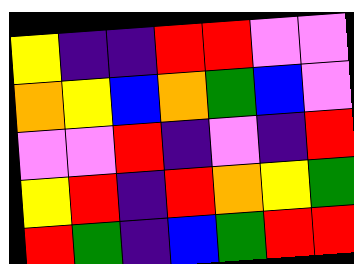[["yellow", "indigo", "indigo", "red", "red", "violet", "violet"], ["orange", "yellow", "blue", "orange", "green", "blue", "violet"], ["violet", "violet", "red", "indigo", "violet", "indigo", "red"], ["yellow", "red", "indigo", "red", "orange", "yellow", "green"], ["red", "green", "indigo", "blue", "green", "red", "red"]]